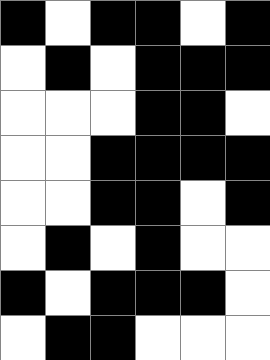[["black", "white", "black", "black", "white", "black"], ["white", "black", "white", "black", "black", "black"], ["white", "white", "white", "black", "black", "white"], ["white", "white", "black", "black", "black", "black"], ["white", "white", "black", "black", "white", "black"], ["white", "black", "white", "black", "white", "white"], ["black", "white", "black", "black", "black", "white"], ["white", "black", "black", "white", "white", "white"]]